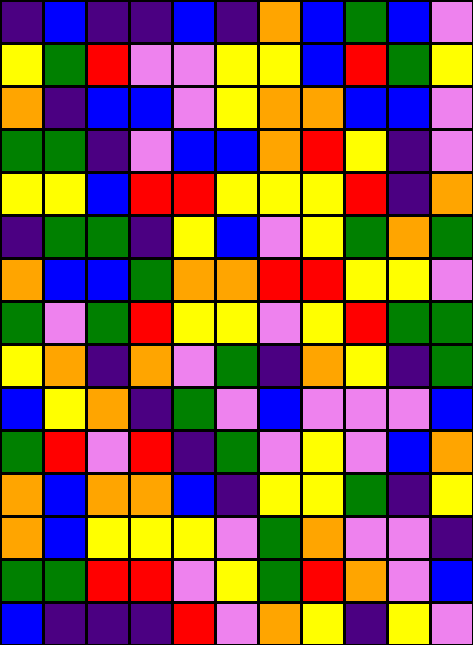[["indigo", "blue", "indigo", "indigo", "blue", "indigo", "orange", "blue", "green", "blue", "violet"], ["yellow", "green", "red", "violet", "violet", "yellow", "yellow", "blue", "red", "green", "yellow"], ["orange", "indigo", "blue", "blue", "violet", "yellow", "orange", "orange", "blue", "blue", "violet"], ["green", "green", "indigo", "violet", "blue", "blue", "orange", "red", "yellow", "indigo", "violet"], ["yellow", "yellow", "blue", "red", "red", "yellow", "yellow", "yellow", "red", "indigo", "orange"], ["indigo", "green", "green", "indigo", "yellow", "blue", "violet", "yellow", "green", "orange", "green"], ["orange", "blue", "blue", "green", "orange", "orange", "red", "red", "yellow", "yellow", "violet"], ["green", "violet", "green", "red", "yellow", "yellow", "violet", "yellow", "red", "green", "green"], ["yellow", "orange", "indigo", "orange", "violet", "green", "indigo", "orange", "yellow", "indigo", "green"], ["blue", "yellow", "orange", "indigo", "green", "violet", "blue", "violet", "violet", "violet", "blue"], ["green", "red", "violet", "red", "indigo", "green", "violet", "yellow", "violet", "blue", "orange"], ["orange", "blue", "orange", "orange", "blue", "indigo", "yellow", "yellow", "green", "indigo", "yellow"], ["orange", "blue", "yellow", "yellow", "yellow", "violet", "green", "orange", "violet", "violet", "indigo"], ["green", "green", "red", "red", "violet", "yellow", "green", "red", "orange", "violet", "blue"], ["blue", "indigo", "indigo", "indigo", "red", "violet", "orange", "yellow", "indigo", "yellow", "violet"]]